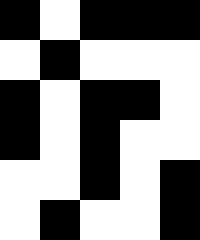[["black", "white", "black", "black", "black"], ["white", "black", "white", "white", "white"], ["black", "white", "black", "black", "white"], ["black", "white", "black", "white", "white"], ["white", "white", "black", "white", "black"], ["white", "black", "white", "white", "black"]]